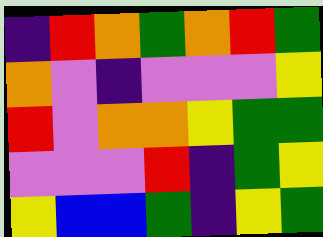[["indigo", "red", "orange", "green", "orange", "red", "green"], ["orange", "violet", "indigo", "violet", "violet", "violet", "yellow"], ["red", "violet", "orange", "orange", "yellow", "green", "green"], ["violet", "violet", "violet", "red", "indigo", "green", "yellow"], ["yellow", "blue", "blue", "green", "indigo", "yellow", "green"]]